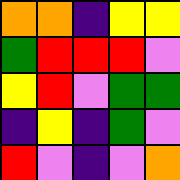[["orange", "orange", "indigo", "yellow", "yellow"], ["green", "red", "red", "red", "violet"], ["yellow", "red", "violet", "green", "green"], ["indigo", "yellow", "indigo", "green", "violet"], ["red", "violet", "indigo", "violet", "orange"]]